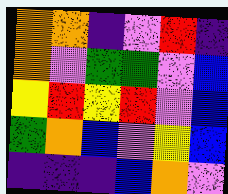[["orange", "orange", "indigo", "violet", "red", "indigo"], ["orange", "violet", "green", "green", "violet", "blue"], ["yellow", "red", "yellow", "red", "violet", "blue"], ["green", "orange", "blue", "violet", "yellow", "blue"], ["indigo", "indigo", "indigo", "blue", "orange", "violet"]]